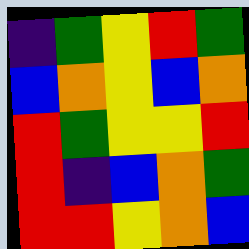[["indigo", "green", "yellow", "red", "green"], ["blue", "orange", "yellow", "blue", "orange"], ["red", "green", "yellow", "yellow", "red"], ["red", "indigo", "blue", "orange", "green"], ["red", "red", "yellow", "orange", "blue"]]